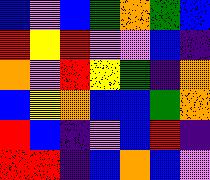[["blue", "violet", "blue", "green", "orange", "green", "blue"], ["red", "yellow", "red", "violet", "violet", "blue", "indigo"], ["orange", "violet", "red", "yellow", "green", "indigo", "orange"], ["blue", "yellow", "orange", "blue", "blue", "green", "orange"], ["red", "blue", "indigo", "violet", "blue", "red", "indigo"], ["red", "red", "indigo", "blue", "orange", "blue", "violet"]]